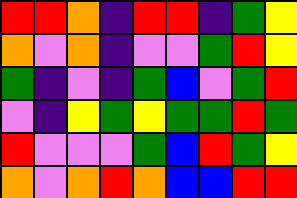[["red", "red", "orange", "indigo", "red", "red", "indigo", "green", "yellow"], ["orange", "violet", "orange", "indigo", "violet", "violet", "green", "red", "yellow"], ["green", "indigo", "violet", "indigo", "green", "blue", "violet", "green", "red"], ["violet", "indigo", "yellow", "green", "yellow", "green", "green", "red", "green"], ["red", "violet", "violet", "violet", "green", "blue", "red", "green", "yellow"], ["orange", "violet", "orange", "red", "orange", "blue", "blue", "red", "red"]]